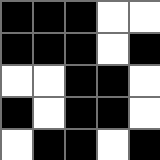[["black", "black", "black", "white", "white"], ["black", "black", "black", "white", "black"], ["white", "white", "black", "black", "white"], ["black", "white", "black", "black", "white"], ["white", "black", "black", "white", "black"]]